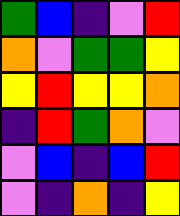[["green", "blue", "indigo", "violet", "red"], ["orange", "violet", "green", "green", "yellow"], ["yellow", "red", "yellow", "yellow", "orange"], ["indigo", "red", "green", "orange", "violet"], ["violet", "blue", "indigo", "blue", "red"], ["violet", "indigo", "orange", "indigo", "yellow"]]